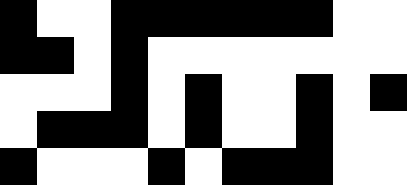[["black", "white", "white", "black", "black", "black", "black", "black", "black", "white", "white"], ["black", "black", "white", "black", "white", "white", "white", "white", "white", "white", "white"], ["white", "white", "white", "black", "white", "black", "white", "white", "black", "white", "black"], ["white", "black", "black", "black", "white", "black", "white", "white", "black", "white", "white"], ["black", "white", "white", "white", "black", "white", "black", "black", "black", "white", "white"]]